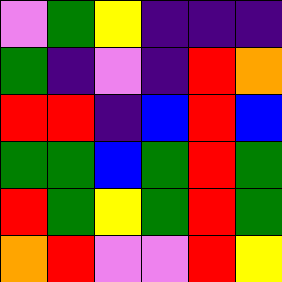[["violet", "green", "yellow", "indigo", "indigo", "indigo"], ["green", "indigo", "violet", "indigo", "red", "orange"], ["red", "red", "indigo", "blue", "red", "blue"], ["green", "green", "blue", "green", "red", "green"], ["red", "green", "yellow", "green", "red", "green"], ["orange", "red", "violet", "violet", "red", "yellow"]]